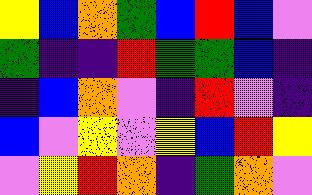[["yellow", "blue", "orange", "green", "blue", "red", "blue", "violet"], ["green", "indigo", "indigo", "red", "green", "green", "blue", "indigo"], ["indigo", "blue", "orange", "violet", "indigo", "red", "violet", "indigo"], ["blue", "violet", "yellow", "violet", "yellow", "blue", "red", "yellow"], ["violet", "yellow", "red", "orange", "indigo", "green", "orange", "violet"]]